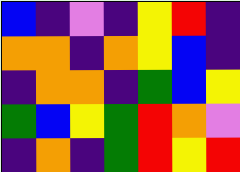[["blue", "indigo", "violet", "indigo", "yellow", "red", "indigo"], ["orange", "orange", "indigo", "orange", "yellow", "blue", "indigo"], ["indigo", "orange", "orange", "indigo", "green", "blue", "yellow"], ["green", "blue", "yellow", "green", "red", "orange", "violet"], ["indigo", "orange", "indigo", "green", "red", "yellow", "red"]]